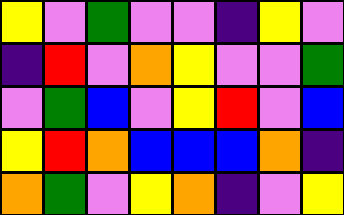[["yellow", "violet", "green", "violet", "violet", "indigo", "yellow", "violet"], ["indigo", "red", "violet", "orange", "yellow", "violet", "violet", "green"], ["violet", "green", "blue", "violet", "yellow", "red", "violet", "blue"], ["yellow", "red", "orange", "blue", "blue", "blue", "orange", "indigo"], ["orange", "green", "violet", "yellow", "orange", "indigo", "violet", "yellow"]]